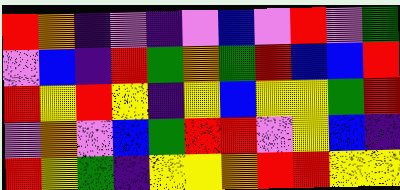[["red", "orange", "indigo", "violet", "indigo", "violet", "blue", "violet", "red", "violet", "green"], ["violet", "blue", "indigo", "red", "green", "orange", "green", "red", "blue", "blue", "red"], ["red", "yellow", "red", "yellow", "indigo", "yellow", "blue", "yellow", "yellow", "green", "red"], ["violet", "orange", "violet", "blue", "green", "red", "red", "violet", "yellow", "blue", "indigo"], ["red", "yellow", "green", "indigo", "yellow", "yellow", "orange", "red", "red", "yellow", "yellow"]]